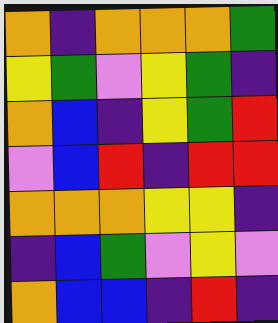[["orange", "indigo", "orange", "orange", "orange", "green"], ["yellow", "green", "violet", "yellow", "green", "indigo"], ["orange", "blue", "indigo", "yellow", "green", "red"], ["violet", "blue", "red", "indigo", "red", "red"], ["orange", "orange", "orange", "yellow", "yellow", "indigo"], ["indigo", "blue", "green", "violet", "yellow", "violet"], ["orange", "blue", "blue", "indigo", "red", "indigo"]]